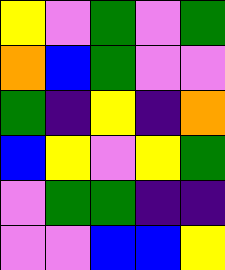[["yellow", "violet", "green", "violet", "green"], ["orange", "blue", "green", "violet", "violet"], ["green", "indigo", "yellow", "indigo", "orange"], ["blue", "yellow", "violet", "yellow", "green"], ["violet", "green", "green", "indigo", "indigo"], ["violet", "violet", "blue", "blue", "yellow"]]